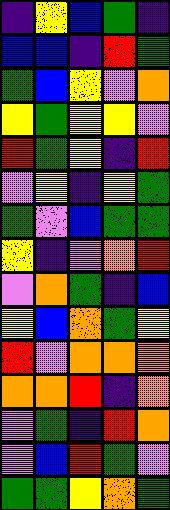[["indigo", "yellow", "blue", "green", "indigo"], ["blue", "blue", "indigo", "red", "green"], ["green", "blue", "yellow", "violet", "orange"], ["yellow", "green", "yellow", "yellow", "violet"], ["red", "green", "yellow", "indigo", "red"], ["violet", "yellow", "indigo", "yellow", "green"], ["green", "violet", "blue", "green", "green"], ["yellow", "indigo", "violet", "orange", "red"], ["violet", "orange", "green", "indigo", "blue"], ["yellow", "blue", "orange", "green", "yellow"], ["red", "violet", "orange", "orange", "orange"], ["orange", "orange", "red", "indigo", "orange"], ["violet", "green", "indigo", "red", "orange"], ["violet", "blue", "red", "green", "violet"], ["green", "green", "yellow", "orange", "green"]]